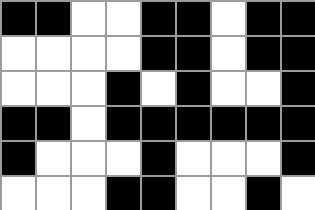[["black", "black", "white", "white", "black", "black", "white", "black", "black"], ["white", "white", "white", "white", "black", "black", "white", "black", "black"], ["white", "white", "white", "black", "white", "black", "white", "white", "black"], ["black", "black", "white", "black", "black", "black", "black", "black", "black"], ["black", "white", "white", "white", "black", "white", "white", "white", "black"], ["white", "white", "white", "black", "black", "white", "white", "black", "white"]]